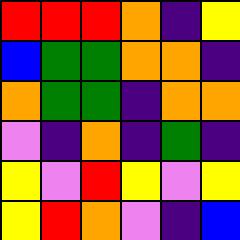[["red", "red", "red", "orange", "indigo", "yellow"], ["blue", "green", "green", "orange", "orange", "indigo"], ["orange", "green", "green", "indigo", "orange", "orange"], ["violet", "indigo", "orange", "indigo", "green", "indigo"], ["yellow", "violet", "red", "yellow", "violet", "yellow"], ["yellow", "red", "orange", "violet", "indigo", "blue"]]